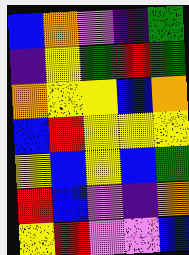[["blue", "orange", "violet", "indigo", "green"], ["indigo", "yellow", "green", "red", "green"], ["orange", "yellow", "yellow", "blue", "orange"], ["blue", "red", "yellow", "yellow", "yellow"], ["yellow", "blue", "yellow", "blue", "green"], ["red", "blue", "violet", "indigo", "orange"], ["yellow", "red", "violet", "violet", "blue"]]